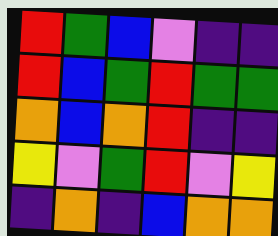[["red", "green", "blue", "violet", "indigo", "indigo"], ["red", "blue", "green", "red", "green", "green"], ["orange", "blue", "orange", "red", "indigo", "indigo"], ["yellow", "violet", "green", "red", "violet", "yellow"], ["indigo", "orange", "indigo", "blue", "orange", "orange"]]